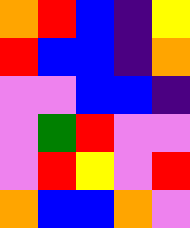[["orange", "red", "blue", "indigo", "yellow"], ["red", "blue", "blue", "indigo", "orange"], ["violet", "violet", "blue", "blue", "indigo"], ["violet", "green", "red", "violet", "violet"], ["violet", "red", "yellow", "violet", "red"], ["orange", "blue", "blue", "orange", "violet"]]